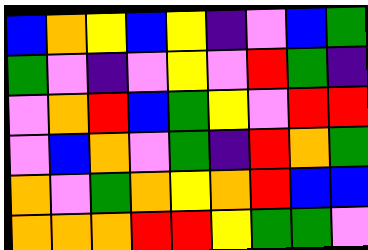[["blue", "orange", "yellow", "blue", "yellow", "indigo", "violet", "blue", "green"], ["green", "violet", "indigo", "violet", "yellow", "violet", "red", "green", "indigo"], ["violet", "orange", "red", "blue", "green", "yellow", "violet", "red", "red"], ["violet", "blue", "orange", "violet", "green", "indigo", "red", "orange", "green"], ["orange", "violet", "green", "orange", "yellow", "orange", "red", "blue", "blue"], ["orange", "orange", "orange", "red", "red", "yellow", "green", "green", "violet"]]